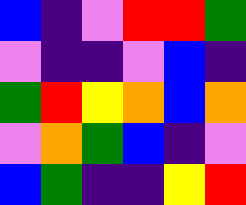[["blue", "indigo", "violet", "red", "red", "green"], ["violet", "indigo", "indigo", "violet", "blue", "indigo"], ["green", "red", "yellow", "orange", "blue", "orange"], ["violet", "orange", "green", "blue", "indigo", "violet"], ["blue", "green", "indigo", "indigo", "yellow", "red"]]